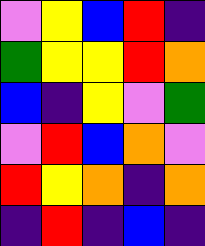[["violet", "yellow", "blue", "red", "indigo"], ["green", "yellow", "yellow", "red", "orange"], ["blue", "indigo", "yellow", "violet", "green"], ["violet", "red", "blue", "orange", "violet"], ["red", "yellow", "orange", "indigo", "orange"], ["indigo", "red", "indigo", "blue", "indigo"]]